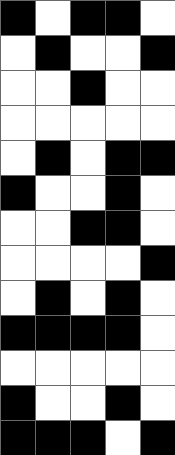[["black", "white", "black", "black", "white"], ["white", "black", "white", "white", "black"], ["white", "white", "black", "white", "white"], ["white", "white", "white", "white", "white"], ["white", "black", "white", "black", "black"], ["black", "white", "white", "black", "white"], ["white", "white", "black", "black", "white"], ["white", "white", "white", "white", "black"], ["white", "black", "white", "black", "white"], ["black", "black", "black", "black", "white"], ["white", "white", "white", "white", "white"], ["black", "white", "white", "black", "white"], ["black", "black", "black", "white", "black"]]